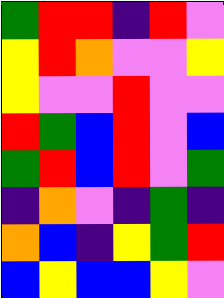[["green", "red", "red", "indigo", "red", "violet"], ["yellow", "red", "orange", "violet", "violet", "yellow"], ["yellow", "violet", "violet", "red", "violet", "violet"], ["red", "green", "blue", "red", "violet", "blue"], ["green", "red", "blue", "red", "violet", "green"], ["indigo", "orange", "violet", "indigo", "green", "indigo"], ["orange", "blue", "indigo", "yellow", "green", "red"], ["blue", "yellow", "blue", "blue", "yellow", "violet"]]